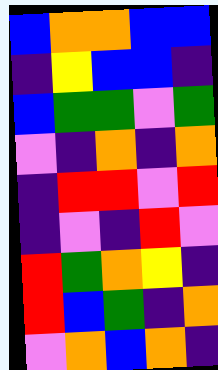[["blue", "orange", "orange", "blue", "blue"], ["indigo", "yellow", "blue", "blue", "indigo"], ["blue", "green", "green", "violet", "green"], ["violet", "indigo", "orange", "indigo", "orange"], ["indigo", "red", "red", "violet", "red"], ["indigo", "violet", "indigo", "red", "violet"], ["red", "green", "orange", "yellow", "indigo"], ["red", "blue", "green", "indigo", "orange"], ["violet", "orange", "blue", "orange", "indigo"]]